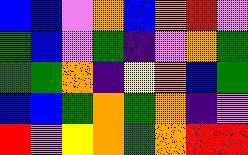[["blue", "blue", "violet", "orange", "blue", "orange", "red", "violet"], ["green", "blue", "violet", "green", "indigo", "violet", "orange", "green"], ["green", "green", "orange", "indigo", "yellow", "orange", "blue", "green"], ["blue", "blue", "green", "orange", "green", "orange", "indigo", "violet"], ["red", "violet", "yellow", "orange", "green", "orange", "red", "red"]]